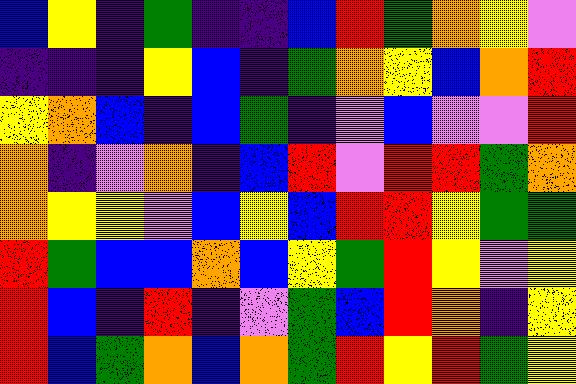[["blue", "yellow", "indigo", "green", "indigo", "indigo", "blue", "red", "green", "orange", "yellow", "violet"], ["indigo", "indigo", "indigo", "yellow", "blue", "indigo", "green", "orange", "yellow", "blue", "orange", "red"], ["yellow", "orange", "blue", "indigo", "blue", "green", "indigo", "violet", "blue", "violet", "violet", "red"], ["orange", "indigo", "violet", "orange", "indigo", "blue", "red", "violet", "red", "red", "green", "orange"], ["orange", "yellow", "yellow", "violet", "blue", "yellow", "blue", "red", "red", "yellow", "green", "green"], ["red", "green", "blue", "blue", "orange", "blue", "yellow", "green", "red", "yellow", "violet", "yellow"], ["red", "blue", "indigo", "red", "indigo", "violet", "green", "blue", "red", "orange", "indigo", "yellow"], ["red", "blue", "green", "orange", "blue", "orange", "green", "red", "yellow", "red", "green", "yellow"]]